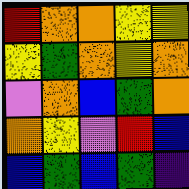[["red", "orange", "orange", "yellow", "yellow"], ["yellow", "green", "orange", "yellow", "orange"], ["violet", "orange", "blue", "green", "orange"], ["orange", "yellow", "violet", "red", "blue"], ["blue", "green", "blue", "green", "indigo"]]